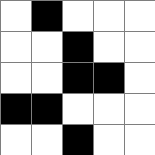[["white", "black", "white", "white", "white"], ["white", "white", "black", "white", "white"], ["white", "white", "black", "black", "white"], ["black", "black", "white", "white", "white"], ["white", "white", "black", "white", "white"]]